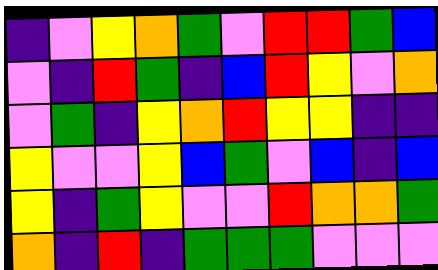[["indigo", "violet", "yellow", "orange", "green", "violet", "red", "red", "green", "blue"], ["violet", "indigo", "red", "green", "indigo", "blue", "red", "yellow", "violet", "orange"], ["violet", "green", "indigo", "yellow", "orange", "red", "yellow", "yellow", "indigo", "indigo"], ["yellow", "violet", "violet", "yellow", "blue", "green", "violet", "blue", "indigo", "blue"], ["yellow", "indigo", "green", "yellow", "violet", "violet", "red", "orange", "orange", "green"], ["orange", "indigo", "red", "indigo", "green", "green", "green", "violet", "violet", "violet"]]